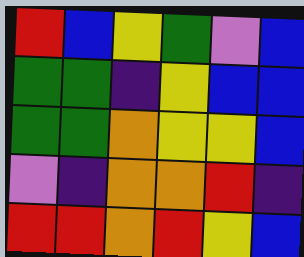[["red", "blue", "yellow", "green", "violet", "blue"], ["green", "green", "indigo", "yellow", "blue", "blue"], ["green", "green", "orange", "yellow", "yellow", "blue"], ["violet", "indigo", "orange", "orange", "red", "indigo"], ["red", "red", "orange", "red", "yellow", "blue"]]